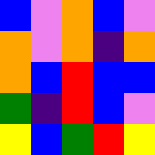[["blue", "violet", "orange", "blue", "violet"], ["orange", "violet", "orange", "indigo", "orange"], ["orange", "blue", "red", "blue", "blue"], ["green", "indigo", "red", "blue", "violet"], ["yellow", "blue", "green", "red", "yellow"]]